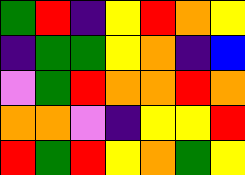[["green", "red", "indigo", "yellow", "red", "orange", "yellow"], ["indigo", "green", "green", "yellow", "orange", "indigo", "blue"], ["violet", "green", "red", "orange", "orange", "red", "orange"], ["orange", "orange", "violet", "indigo", "yellow", "yellow", "red"], ["red", "green", "red", "yellow", "orange", "green", "yellow"]]